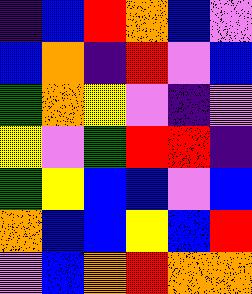[["indigo", "blue", "red", "orange", "blue", "violet"], ["blue", "orange", "indigo", "red", "violet", "blue"], ["green", "orange", "yellow", "violet", "indigo", "violet"], ["yellow", "violet", "green", "red", "red", "indigo"], ["green", "yellow", "blue", "blue", "violet", "blue"], ["orange", "blue", "blue", "yellow", "blue", "red"], ["violet", "blue", "orange", "red", "orange", "orange"]]